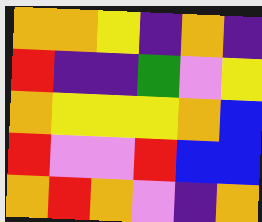[["orange", "orange", "yellow", "indigo", "orange", "indigo"], ["red", "indigo", "indigo", "green", "violet", "yellow"], ["orange", "yellow", "yellow", "yellow", "orange", "blue"], ["red", "violet", "violet", "red", "blue", "blue"], ["orange", "red", "orange", "violet", "indigo", "orange"]]